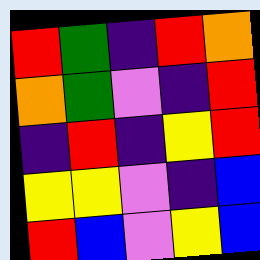[["red", "green", "indigo", "red", "orange"], ["orange", "green", "violet", "indigo", "red"], ["indigo", "red", "indigo", "yellow", "red"], ["yellow", "yellow", "violet", "indigo", "blue"], ["red", "blue", "violet", "yellow", "blue"]]